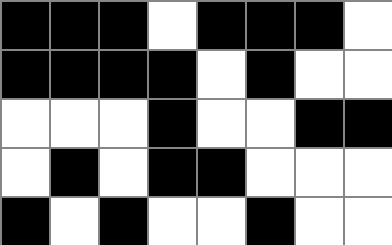[["black", "black", "black", "white", "black", "black", "black", "white"], ["black", "black", "black", "black", "white", "black", "white", "white"], ["white", "white", "white", "black", "white", "white", "black", "black"], ["white", "black", "white", "black", "black", "white", "white", "white"], ["black", "white", "black", "white", "white", "black", "white", "white"]]